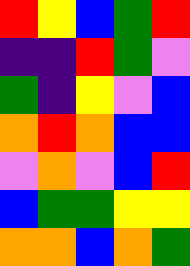[["red", "yellow", "blue", "green", "red"], ["indigo", "indigo", "red", "green", "violet"], ["green", "indigo", "yellow", "violet", "blue"], ["orange", "red", "orange", "blue", "blue"], ["violet", "orange", "violet", "blue", "red"], ["blue", "green", "green", "yellow", "yellow"], ["orange", "orange", "blue", "orange", "green"]]